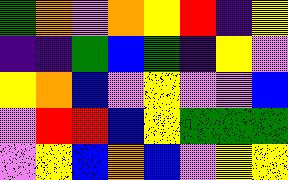[["green", "orange", "violet", "orange", "yellow", "red", "indigo", "yellow"], ["indigo", "indigo", "green", "blue", "green", "indigo", "yellow", "violet"], ["yellow", "orange", "blue", "violet", "yellow", "violet", "violet", "blue"], ["violet", "red", "red", "blue", "yellow", "green", "green", "green"], ["violet", "yellow", "blue", "orange", "blue", "violet", "yellow", "yellow"]]